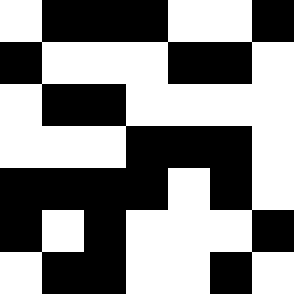[["white", "black", "black", "black", "white", "white", "black"], ["black", "white", "white", "white", "black", "black", "white"], ["white", "black", "black", "white", "white", "white", "white"], ["white", "white", "white", "black", "black", "black", "white"], ["black", "black", "black", "black", "white", "black", "white"], ["black", "white", "black", "white", "white", "white", "black"], ["white", "black", "black", "white", "white", "black", "white"]]